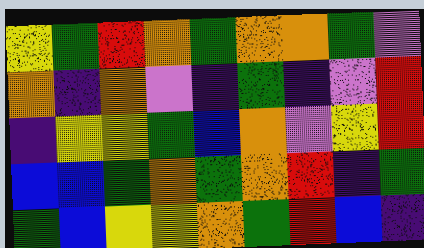[["yellow", "green", "red", "orange", "green", "orange", "orange", "green", "violet"], ["orange", "indigo", "orange", "violet", "indigo", "green", "indigo", "violet", "red"], ["indigo", "yellow", "yellow", "green", "blue", "orange", "violet", "yellow", "red"], ["blue", "blue", "green", "orange", "green", "orange", "red", "indigo", "green"], ["green", "blue", "yellow", "yellow", "orange", "green", "red", "blue", "indigo"]]